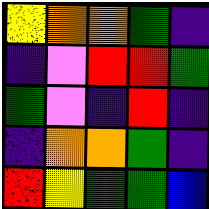[["yellow", "orange", "orange", "green", "indigo"], ["indigo", "violet", "red", "red", "green"], ["green", "violet", "indigo", "red", "indigo"], ["indigo", "orange", "orange", "green", "indigo"], ["red", "yellow", "green", "green", "blue"]]